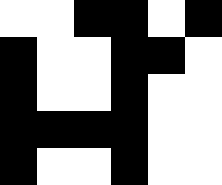[["white", "white", "black", "black", "white", "black"], ["black", "white", "white", "black", "black", "white"], ["black", "white", "white", "black", "white", "white"], ["black", "black", "black", "black", "white", "white"], ["black", "white", "white", "black", "white", "white"]]